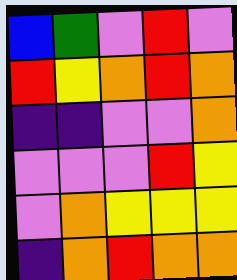[["blue", "green", "violet", "red", "violet"], ["red", "yellow", "orange", "red", "orange"], ["indigo", "indigo", "violet", "violet", "orange"], ["violet", "violet", "violet", "red", "yellow"], ["violet", "orange", "yellow", "yellow", "yellow"], ["indigo", "orange", "red", "orange", "orange"]]